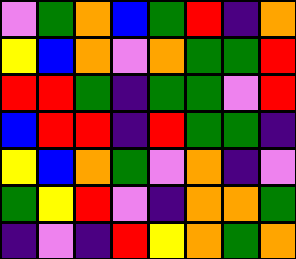[["violet", "green", "orange", "blue", "green", "red", "indigo", "orange"], ["yellow", "blue", "orange", "violet", "orange", "green", "green", "red"], ["red", "red", "green", "indigo", "green", "green", "violet", "red"], ["blue", "red", "red", "indigo", "red", "green", "green", "indigo"], ["yellow", "blue", "orange", "green", "violet", "orange", "indigo", "violet"], ["green", "yellow", "red", "violet", "indigo", "orange", "orange", "green"], ["indigo", "violet", "indigo", "red", "yellow", "orange", "green", "orange"]]